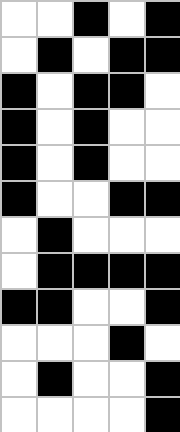[["white", "white", "black", "white", "black"], ["white", "black", "white", "black", "black"], ["black", "white", "black", "black", "white"], ["black", "white", "black", "white", "white"], ["black", "white", "black", "white", "white"], ["black", "white", "white", "black", "black"], ["white", "black", "white", "white", "white"], ["white", "black", "black", "black", "black"], ["black", "black", "white", "white", "black"], ["white", "white", "white", "black", "white"], ["white", "black", "white", "white", "black"], ["white", "white", "white", "white", "black"]]